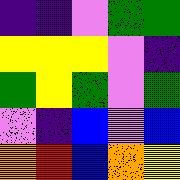[["indigo", "indigo", "violet", "green", "green"], ["yellow", "yellow", "yellow", "violet", "indigo"], ["green", "yellow", "green", "violet", "green"], ["violet", "indigo", "blue", "violet", "blue"], ["orange", "red", "blue", "orange", "yellow"]]